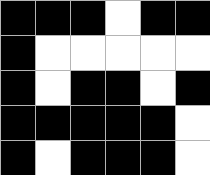[["black", "black", "black", "white", "black", "black"], ["black", "white", "white", "white", "white", "white"], ["black", "white", "black", "black", "white", "black"], ["black", "black", "black", "black", "black", "white"], ["black", "white", "black", "black", "black", "white"]]